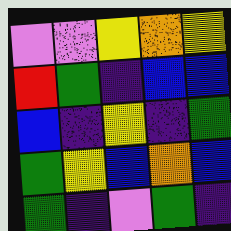[["violet", "violet", "yellow", "orange", "yellow"], ["red", "green", "indigo", "blue", "blue"], ["blue", "indigo", "yellow", "indigo", "green"], ["green", "yellow", "blue", "orange", "blue"], ["green", "indigo", "violet", "green", "indigo"]]